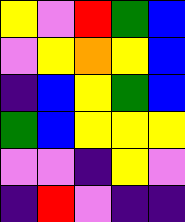[["yellow", "violet", "red", "green", "blue"], ["violet", "yellow", "orange", "yellow", "blue"], ["indigo", "blue", "yellow", "green", "blue"], ["green", "blue", "yellow", "yellow", "yellow"], ["violet", "violet", "indigo", "yellow", "violet"], ["indigo", "red", "violet", "indigo", "indigo"]]